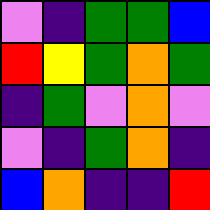[["violet", "indigo", "green", "green", "blue"], ["red", "yellow", "green", "orange", "green"], ["indigo", "green", "violet", "orange", "violet"], ["violet", "indigo", "green", "orange", "indigo"], ["blue", "orange", "indigo", "indigo", "red"]]